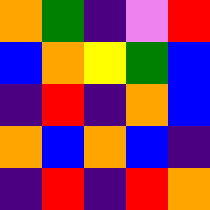[["orange", "green", "indigo", "violet", "red"], ["blue", "orange", "yellow", "green", "blue"], ["indigo", "red", "indigo", "orange", "blue"], ["orange", "blue", "orange", "blue", "indigo"], ["indigo", "red", "indigo", "red", "orange"]]